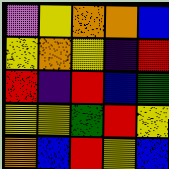[["violet", "yellow", "orange", "orange", "blue"], ["yellow", "orange", "yellow", "indigo", "red"], ["red", "indigo", "red", "blue", "green"], ["yellow", "yellow", "green", "red", "yellow"], ["orange", "blue", "red", "yellow", "blue"]]